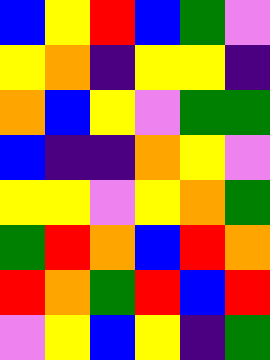[["blue", "yellow", "red", "blue", "green", "violet"], ["yellow", "orange", "indigo", "yellow", "yellow", "indigo"], ["orange", "blue", "yellow", "violet", "green", "green"], ["blue", "indigo", "indigo", "orange", "yellow", "violet"], ["yellow", "yellow", "violet", "yellow", "orange", "green"], ["green", "red", "orange", "blue", "red", "orange"], ["red", "orange", "green", "red", "blue", "red"], ["violet", "yellow", "blue", "yellow", "indigo", "green"]]